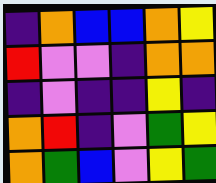[["indigo", "orange", "blue", "blue", "orange", "yellow"], ["red", "violet", "violet", "indigo", "orange", "orange"], ["indigo", "violet", "indigo", "indigo", "yellow", "indigo"], ["orange", "red", "indigo", "violet", "green", "yellow"], ["orange", "green", "blue", "violet", "yellow", "green"]]